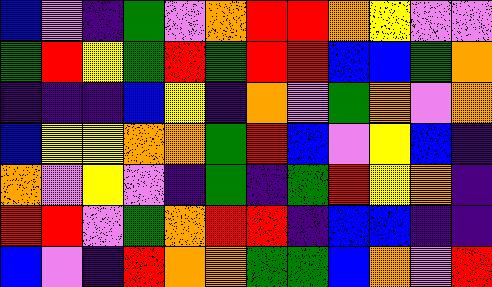[["blue", "violet", "indigo", "green", "violet", "orange", "red", "red", "orange", "yellow", "violet", "violet"], ["green", "red", "yellow", "green", "red", "green", "red", "red", "blue", "blue", "green", "orange"], ["indigo", "indigo", "indigo", "blue", "yellow", "indigo", "orange", "violet", "green", "orange", "violet", "orange"], ["blue", "yellow", "yellow", "orange", "orange", "green", "red", "blue", "violet", "yellow", "blue", "indigo"], ["orange", "violet", "yellow", "violet", "indigo", "green", "indigo", "green", "red", "yellow", "orange", "indigo"], ["red", "red", "violet", "green", "orange", "red", "red", "indigo", "blue", "blue", "indigo", "indigo"], ["blue", "violet", "indigo", "red", "orange", "orange", "green", "green", "blue", "orange", "violet", "red"]]